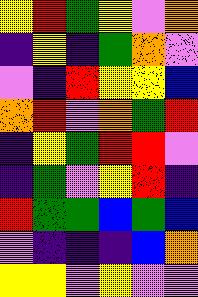[["yellow", "red", "green", "yellow", "violet", "orange"], ["indigo", "yellow", "indigo", "green", "orange", "violet"], ["violet", "indigo", "red", "yellow", "yellow", "blue"], ["orange", "red", "violet", "orange", "green", "red"], ["indigo", "yellow", "green", "red", "red", "violet"], ["indigo", "green", "violet", "yellow", "red", "indigo"], ["red", "green", "green", "blue", "green", "blue"], ["violet", "indigo", "indigo", "indigo", "blue", "orange"], ["yellow", "yellow", "violet", "yellow", "violet", "violet"]]